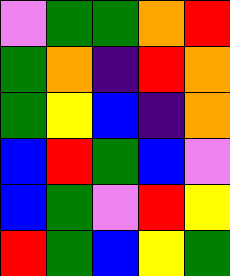[["violet", "green", "green", "orange", "red"], ["green", "orange", "indigo", "red", "orange"], ["green", "yellow", "blue", "indigo", "orange"], ["blue", "red", "green", "blue", "violet"], ["blue", "green", "violet", "red", "yellow"], ["red", "green", "blue", "yellow", "green"]]